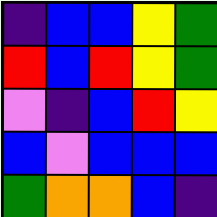[["indigo", "blue", "blue", "yellow", "green"], ["red", "blue", "red", "yellow", "green"], ["violet", "indigo", "blue", "red", "yellow"], ["blue", "violet", "blue", "blue", "blue"], ["green", "orange", "orange", "blue", "indigo"]]